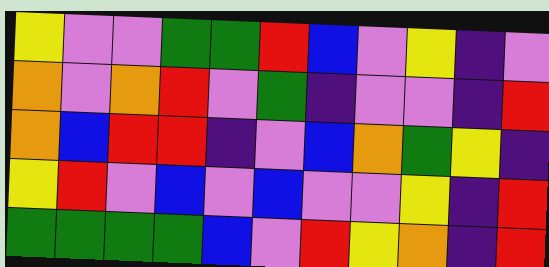[["yellow", "violet", "violet", "green", "green", "red", "blue", "violet", "yellow", "indigo", "violet"], ["orange", "violet", "orange", "red", "violet", "green", "indigo", "violet", "violet", "indigo", "red"], ["orange", "blue", "red", "red", "indigo", "violet", "blue", "orange", "green", "yellow", "indigo"], ["yellow", "red", "violet", "blue", "violet", "blue", "violet", "violet", "yellow", "indigo", "red"], ["green", "green", "green", "green", "blue", "violet", "red", "yellow", "orange", "indigo", "red"]]